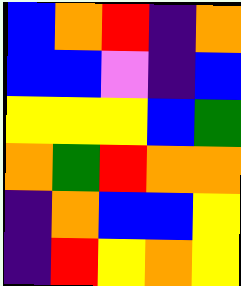[["blue", "orange", "red", "indigo", "orange"], ["blue", "blue", "violet", "indigo", "blue"], ["yellow", "yellow", "yellow", "blue", "green"], ["orange", "green", "red", "orange", "orange"], ["indigo", "orange", "blue", "blue", "yellow"], ["indigo", "red", "yellow", "orange", "yellow"]]